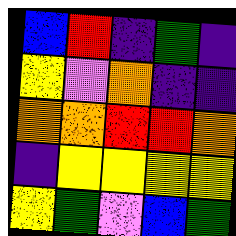[["blue", "red", "indigo", "green", "indigo"], ["yellow", "violet", "orange", "indigo", "indigo"], ["orange", "orange", "red", "red", "orange"], ["indigo", "yellow", "yellow", "yellow", "yellow"], ["yellow", "green", "violet", "blue", "green"]]